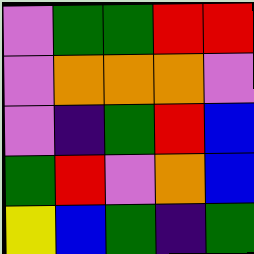[["violet", "green", "green", "red", "red"], ["violet", "orange", "orange", "orange", "violet"], ["violet", "indigo", "green", "red", "blue"], ["green", "red", "violet", "orange", "blue"], ["yellow", "blue", "green", "indigo", "green"]]